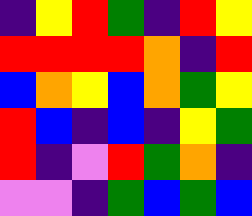[["indigo", "yellow", "red", "green", "indigo", "red", "yellow"], ["red", "red", "red", "red", "orange", "indigo", "red"], ["blue", "orange", "yellow", "blue", "orange", "green", "yellow"], ["red", "blue", "indigo", "blue", "indigo", "yellow", "green"], ["red", "indigo", "violet", "red", "green", "orange", "indigo"], ["violet", "violet", "indigo", "green", "blue", "green", "blue"]]